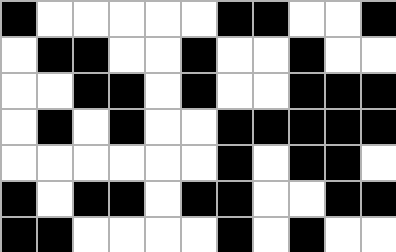[["black", "white", "white", "white", "white", "white", "black", "black", "white", "white", "black"], ["white", "black", "black", "white", "white", "black", "white", "white", "black", "white", "white"], ["white", "white", "black", "black", "white", "black", "white", "white", "black", "black", "black"], ["white", "black", "white", "black", "white", "white", "black", "black", "black", "black", "black"], ["white", "white", "white", "white", "white", "white", "black", "white", "black", "black", "white"], ["black", "white", "black", "black", "white", "black", "black", "white", "white", "black", "black"], ["black", "black", "white", "white", "white", "white", "black", "white", "black", "white", "white"]]